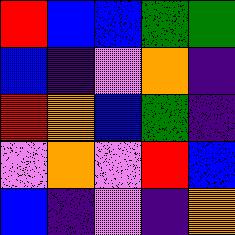[["red", "blue", "blue", "green", "green"], ["blue", "indigo", "violet", "orange", "indigo"], ["red", "orange", "blue", "green", "indigo"], ["violet", "orange", "violet", "red", "blue"], ["blue", "indigo", "violet", "indigo", "orange"]]